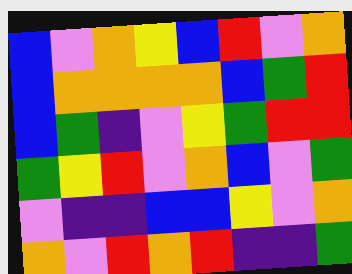[["blue", "violet", "orange", "yellow", "blue", "red", "violet", "orange"], ["blue", "orange", "orange", "orange", "orange", "blue", "green", "red"], ["blue", "green", "indigo", "violet", "yellow", "green", "red", "red"], ["green", "yellow", "red", "violet", "orange", "blue", "violet", "green"], ["violet", "indigo", "indigo", "blue", "blue", "yellow", "violet", "orange"], ["orange", "violet", "red", "orange", "red", "indigo", "indigo", "green"]]